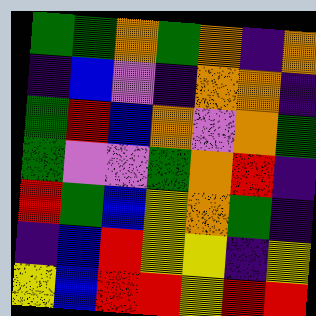[["green", "green", "orange", "green", "orange", "indigo", "orange"], ["indigo", "blue", "violet", "indigo", "orange", "orange", "indigo"], ["green", "red", "blue", "orange", "violet", "orange", "green"], ["green", "violet", "violet", "green", "orange", "red", "indigo"], ["red", "green", "blue", "yellow", "orange", "green", "indigo"], ["indigo", "blue", "red", "yellow", "yellow", "indigo", "yellow"], ["yellow", "blue", "red", "red", "yellow", "red", "red"]]